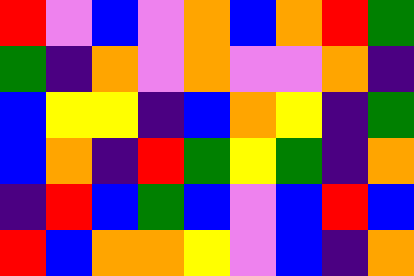[["red", "violet", "blue", "violet", "orange", "blue", "orange", "red", "green"], ["green", "indigo", "orange", "violet", "orange", "violet", "violet", "orange", "indigo"], ["blue", "yellow", "yellow", "indigo", "blue", "orange", "yellow", "indigo", "green"], ["blue", "orange", "indigo", "red", "green", "yellow", "green", "indigo", "orange"], ["indigo", "red", "blue", "green", "blue", "violet", "blue", "red", "blue"], ["red", "blue", "orange", "orange", "yellow", "violet", "blue", "indigo", "orange"]]